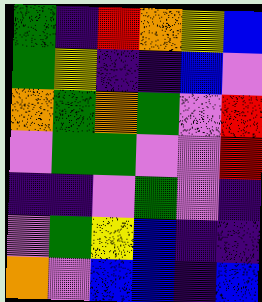[["green", "indigo", "red", "orange", "yellow", "blue"], ["green", "yellow", "indigo", "indigo", "blue", "violet"], ["orange", "green", "orange", "green", "violet", "red"], ["violet", "green", "green", "violet", "violet", "red"], ["indigo", "indigo", "violet", "green", "violet", "indigo"], ["violet", "green", "yellow", "blue", "indigo", "indigo"], ["orange", "violet", "blue", "blue", "indigo", "blue"]]